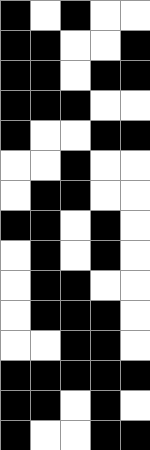[["black", "white", "black", "white", "white"], ["black", "black", "white", "white", "black"], ["black", "black", "white", "black", "black"], ["black", "black", "black", "white", "white"], ["black", "white", "white", "black", "black"], ["white", "white", "black", "white", "white"], ["white", "black", "black", "white", "white"], ["black", "black", "white", "black", "white"], ["white", "black", "white", "black", "white"], ["white", "black", "black", "white", "white"], ["white", "black", "black", "black", "white"], ["white", "white", "black", "black", "white"], ["black", "black", "black", "black", "black"], ["black", "black", "white", "black", "white"], ["black", "white", "white", "black", "black"]]